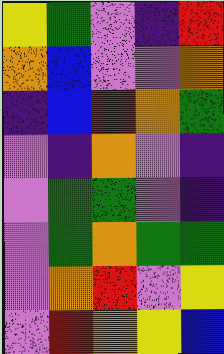[["yellow", "green", "violet", "indigo", "red"], ["orange", "blue", "violet", "violet", "orange"], ["indigo", "blue", "red", "orange", "green"], ["violet", "indigo", "orange", "violet", "indigo"], ["violet", "green", "green", "violet", "indigo"], ["violet", "green", "orange", "green", "green"], ["violet", "orange", "red", "violet", "yellow"], ["violet", "red", "orange", "yellow", "blue"]]